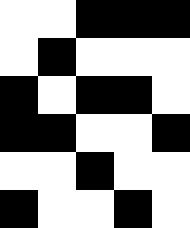[["white", "white", "black", "black", "black"], ["white", "black", "white", "white", "white"], ["black", "white", "black", "black", "white"], ["black", "black", "white", "white", "black"], ["white", "white", "black", "white", "white"], ["black", "white", "white", "black", "white"]]